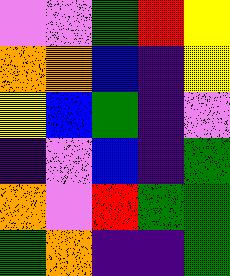[["violet", "violet", "green", "red", "yellow"], ["orange", "orange", "blue", "indigo", "yellow"], ["yellow", "blue", "green", "indigo", "violet"], ["indigo", "violet", "blue", "indigo", "green"], ["orange", "violet", "red", "green", "green"], ["green", "orange", "indigo", "indigo", "green"]]